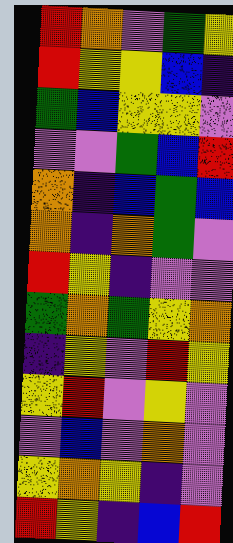[["red", "orange", "violet", "green", "yellow"], ["red", "yellow", "yellow", "blue", "indigo"], ["green", "blue", "yellow", "yellow", "violet"], ["violet", "violet", "green", "blue", "red"], ["orange", "indigo", "blue", "green", "blue"], ["orange", "indigo", "orange", "green", "violet"], ["red", "yellow", "indigo", "violet", "violet"], ["green", "orange", "green", "yellow", "orange"], ["indigo", "yellow", "violet", "red", "yellow"], ["yellow", "red", "violet", "yellow", "violet"], ["violet", "blue", "violet", "orange", "violet"], ["yellow", "orange", "yellow", "indigo", "violet"], ["red", "yellow", "indigo", "blue", "red"]]